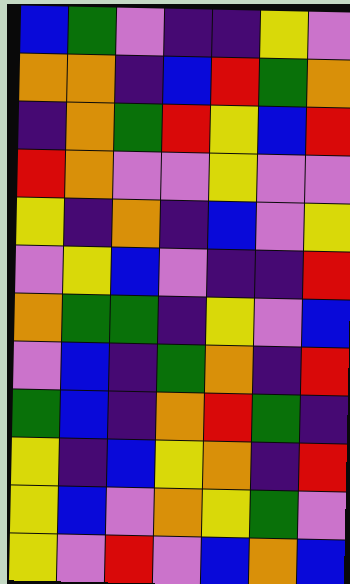[["blue", "green", "violet", "indigo", "indigo", "yellow", "violet"], ["orange", "orange", "indigo", "blue", "red", "green", "orange"], ["indigo", "orange", "green", "red", "yellow", "blue", "red"], ["red", "orange", "violet", "violet", "yellow", "violet", "violet"], ["yellow", "indigo", "orange", "indigo", "blue", "violet", "yellow"], ["violet", "yellow", "blue", "violet", "indigo", "indigo", "red"], ["orange", "green", "green", "indigo", "yellow", "violet", "blue"], ["violet", "blue", "indigo", "green", "orange", "indigo", "red"], ["green", "blue", "indigo", "orange", "red", "green", "indigo"], ["yellow", "indigo", "blue", "yellow", "orange", "indigo", "red"], ["yellow", "blue", "violet", "orange", "yellow", "green", "violet"], ["yellow", "violet", "red", "violet", "blue", "orange", "blue"]]